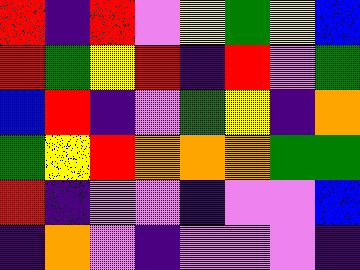[["red", "indigo", "red", "violet", "yellow", "green", "yellow", "blue"], ["red", "green", "yellow", "red", "indigo", "red", "violet", "green"], ["blue", "red", "indigo", "violet", "green", "yellow", "indigo", "orange"], ["green", "yellow", "red", "orange", "orange", "orange", "green", "green"], ["red", "indigo", "violet", "violet", "indigo", "violet", "violet", "blue"], ["indigo", "orange", "violet", "indigo", "violet", "violet", "violet", "indigo"]]